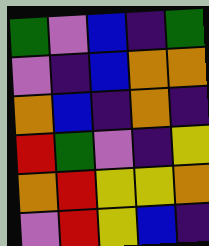[["green", "violet", "blue", "indigo", "green"], ["violet", "indigo", "blue", "orange", "orange"], ["orange", "blue", "indigo", "orange", "indigo"], ["red", "green", "violet", "indigo", "yellow"], ["orange", "red", "yellow", "yellow", "orange"], ["violet", "red", "yellow", "blue", "indigo"]]